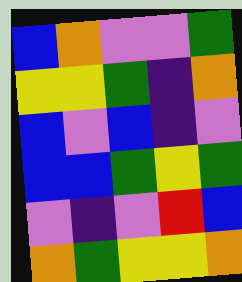[["blue", "orange", "violet", "violet", "green"], ["yellow", "yellow", "green", "indigo", "orange"], ["blue", "violet", "blue", "indigo", "violet"], ["blue", "blue", "green", "yellow", "green"], ["violet", "indigo", "violet", "red", "blue"], ["orange", "green", "yellow", "yellow", "orange"]]